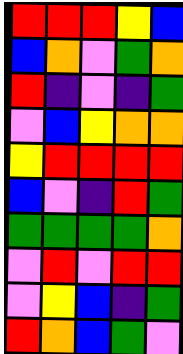[["red", "red", "red", "yellow", "blue"], ["blue", "orange", "violet", "green", "orange"], ["red", "indigo", "violet", "indigo", "green"], ["violet", "blue", "yellow", "orange", "orange"], ["yellow", "red", "red", "red", "red"], ["blue", "violet", "indigo", "red", "green"], ["green", "green", "green", "green", "orange"], ["violet", "red", "violet", "red", "red"], ["violet", "yellow", "blue", "indigo", "green"], ["red", "orange", "blue", "green", "violet"]]